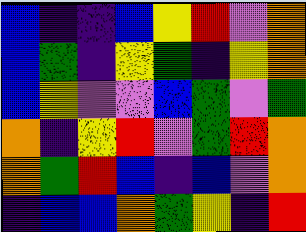[["blue", "indigo", "indigo", "blue", "yellow", "red", "violet", "orange"], ["blue", "green", "indigo", "yellow", "green", "indigo", "yellow", "orange"], ["blue", "yellow", "violet", "violet", "blue", "green", "violet", "green"], ["orange", "indigo", "yellow", "red", "violet", "green", "red", "orange"], ["orange", "green", "red", "blue", "indigo", "blue", "violet", "orange"], ["indigo", "blue", "blue", "orange", "green", "yellow", "indigo", "red"]]